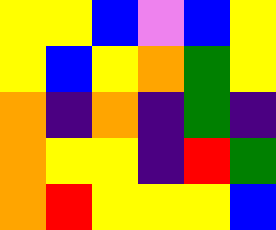[["yellow", "yellow", "blue", "violet", "blue", "yellow"], ["yellow", "blue", "yellow", "orange", "green", "yellow"], ["orange", "indigo", "orange", "indigo", "green", "indigo"], ["orange", "yellow", "yellow", "indigo", "red", "green"], ["orange", "red", "yellow", "yellow", "yellow", "blue"]]